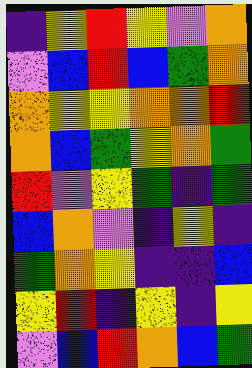[["indigo", "yellow", "red", "yellow", "violet", "orange"], ["violet", "blue", "red", "blue", "green", "orange"], ["orange", "yellow", "yellow", "orange", "orange", "red"], ["orange", "blue", "green", "yellow", "orange", "green"], ["red", "violet", "yellow", "green", "indigo", "green"], ["blue", "orange", "violet", "indigo", "yellow", "indigo"], ["green", "orange", "yellow", "indigo", "indigo", "blue"], ["yellow", "red", "indigo", "yellow", "indigo", "yellow"], ["violet", "blue", "red", "orange", "blue", "green"]]